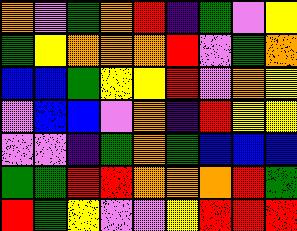[["orange", "violet", "green", "orange", "red", "indigo", "green", "violet", "yellow"], ["green", "yellow", "orange", "orange", "orange", "red", "violet", "green", "orange"], ["blue", "blue", "green", "yellow", "yellow", "red", "violet", "orange", "yellow"], ["violet", "blue", "blue", "violet", "orange", "indigo", "red", "yellow", "yellow"], ["violet", "violet", "indigo", "green", "orange", "green", "blue", "blue", "blue"], ["green", "green", "red", "red", "orange", "orange", "orange", "red", "green"], ["red", "green", "yellow", "violet", "violet", "yellow", "red", "red", "red"]]